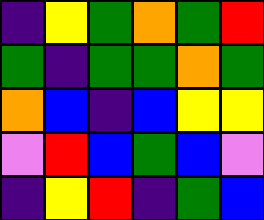[["indigo", "yellow", "green", "orange", "green", "red"], ["green", "indigo", "green", "green", "orange", "green"], ["orange", "blue", "indigo", "blue", "yellow", "yellow"], ["violet", "red", "blue", "green", "blue", "violet"], ["indigo", "yellow", "red", "indigo", "green", "blue"]]